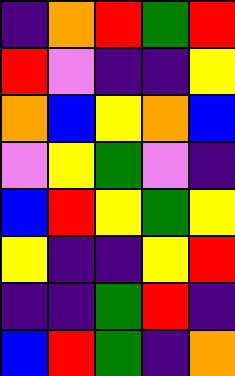[["indigo", "orange", "red", "green", "red"], ["red", "violet", "indigo", "indigo", "yellow"], ["orange", "blue", "yellow", "orange", "blue"], ["violet", "yellow", "green", "violet", "indigo"], ["blue", "red", "yellow", "green", "yellow"], ["yellow", "indigo", "indigo", "yellow", "red"], ["indigo", "indigo", "green", "red", "indigo"], ["blue", "red", "green", "indigo", "orange"]]